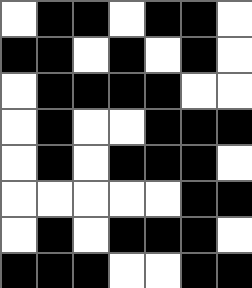[["white", "black", "black", "white", "black", "black", "white"], ["black", "black", "white", "black", "white", "black", "white"], ["white", "black", "black", "black", "black", "white", "white"], ["white", "black", "white", "white", "black", "black", "black"], ["white", "black", "white", "black", "black", "black", "white"], ["white", "white", "white", "white", "white", "black", "black"], ["white", "black", "white", "black", "black", "black", "white"], ["black", "black", "black", "white", "white", "black", "black"]]